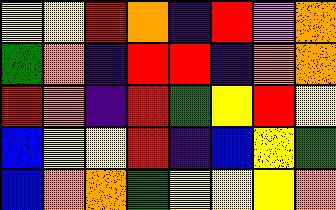[["yellow", "yellow", "red", "orange", "indigo", "red", "violet", "orange"], ["green", "orange", "indigo", "red", "red", "indigo", "orange", "orange"], ["red", "orange", "indigo", "red", "green", "yellow", "red", "yellow"], ["blue", "yellow", "yellow", "red", "indigo", "blue", "yellow", "green"], ["blue", "orange", "orange", "green", "yellow", "yellow", "yellow", "orange"]]